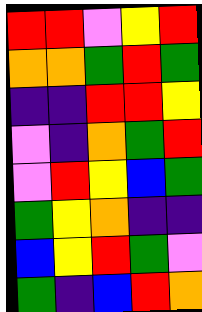[["red", "red", "violet", "yellow", "red"], ["orange", "orange", "green", "red", "green"], ["indigo", "indigo", "red", "red", "yellow"], ["violet", "indigo", "orange", "green", "red"], ["violet", "red", "yellow", "blue", "green"], ["green", "yellow", "orange", "indigo", "indigo"], ["blue", "yellow", "red", "green", "violet"], ["green", "indigo", "blue", "red", "orange"]]